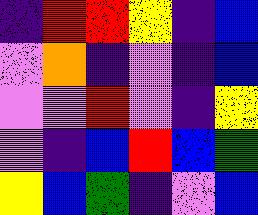[["indigo", "red", "red", "yellow", "indigo", "blue"], ["violet", "orange", "indigo", "violet", "indigo", "blue"], ["violet", "violet", "red", "violet", "indigo", "yellow"], ["violet", "indigo", "blue", "red", "blue", "green"], ["yellow", "blue", "green", "indigo", "violet", "blue"]]